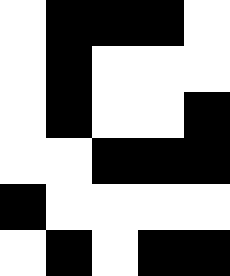[["white", "black", "black", "black", "white"], ["white", "black", "white", "white", "white"], ["white", "black", "white", "white", "black"], ["white", "white", "black", "black", "black"], ["black", "white", "white", "white", "white"], ["white", "black", "white", "black", "black"]]